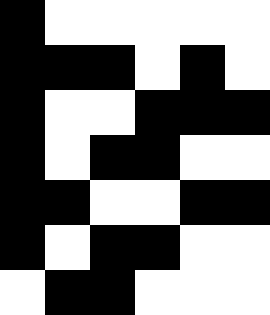[["black", "white", "white", "white", "white", "white"], ["black", "black", "black", "white", "black", "white"], ["black", "white", "white", "black", "black", "black"], ["black", "white", "black", "black", "white", "white"], ["black", "black", "white", "white", "black", "black"], ["black", "white", "black", "black", "white", "white"], ["white", "black", "black", "white", "white", "white"]]